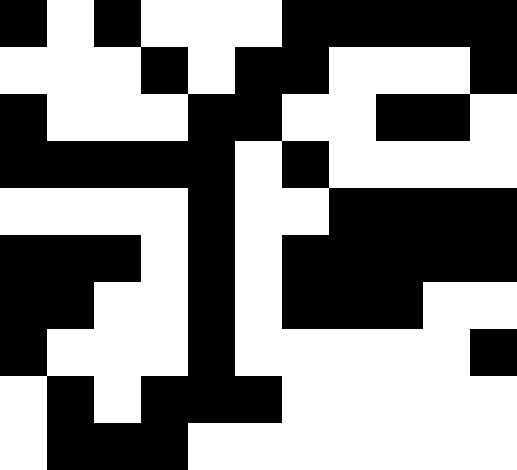[["black", "white", "black", "white", "white", "white", "black", "black", "black", "black", "black"], ["white", "white", "white", "black", "white", "black", "black", "white", "white", "white", "black"], ["black", "white", "white", "white", "black", "black", "white", "white", "black", "black", "white"], ["black", "black", "black", "black", "black", "white", "black", "white", "white", "white", "white"], ["white", "white", "white", "white", "black", "white", "white", "black", "black", "black", "black"], ["black", "black", "black", "white", "black", "white", "black", "black", "black", "black", "black"], ["black", "black", "white", "white", "black", "white", "black", "black", "black", "white", "white"], ["black", "white", "white", "white", "black", "white", "white", "white", "white", "white", "black"], ["white", "black", "white", "black", "black", "black", "white", "white", "white", "white", "white"], ["white", "black", "black", "black", "white", "white", "white", "white", "white", "white", "white"]]